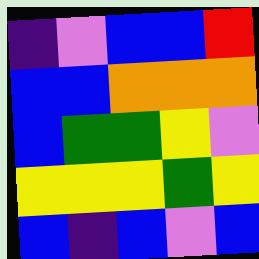[["indigo", "violet", "blue", "blue", "red"], ["blue", "blue", "orange", "orange", "orange"], ["blue", "green", "green", "yellow", "violet"], ["yellow", "yellow", "yellow", "green", "yellow"], ["blue", "indigo", "blue", "violet", "blue"]]